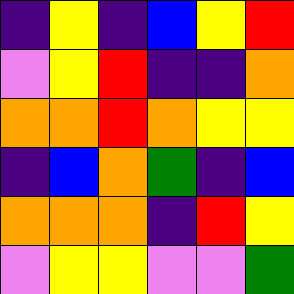[["indigo", "yellow", "indigo", "blue", "yellow", "red"], ["violet", "yellow", "red", "indigo", "indigo", "orange"], ["orange", "orange", "red", "orange", "yellow", "yellow"], ["indigo", "blue", "orange", "green", "indigo", "blue"], ["orange", "orange", "orange", "indigo", "red", "yellow"], ["violet", "yellow", "yellow", "violet", "violet", "green"]]